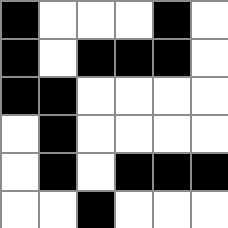[["black", "white", "white", "white", "black", "white"], ["black", "white", "black", "black", "black", "white"], ["black", "black", "white", "white", "white", "white"], ["white", "black", "white", "white", "white", "white"], ["white", "black", "white", "black", "black", "black"], ["white", "white", "black", "white", "white", "white"]]